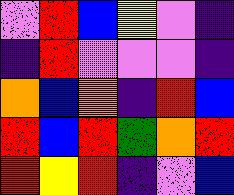[["violet", "red", "blue", "yellow", "violet", "indigo"], ["indigo", "red", "violet", "violet", "violet", "indigo"], ["orange", "blue", "orange", "indigo", "red", "blue"], ["red", "blue", "red", "green", "orange", "red"], ["red", "yellow", "red", "indigo", "violet", "blue"]]